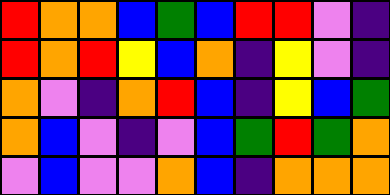[["red", "orange", "orange", "blue", "green", "blue", "red", "red", "violet", "indigo"], ["red", "orange", "red", "yellow", "blue", "orange", "indigo", "yellow", "violet", "indigo"], ["orange", "violet", "indigo", "orange", "red", "blue", "indigo", "yellow", "blue", "green"], ["orange", "blue", "violet", "indigo", "violet", "blue", "green", "red", "green", "orange"], ["violet", "blue", "violet", "violet", "orange", "blue", "indigo", "orange", "orange", "orange"]]